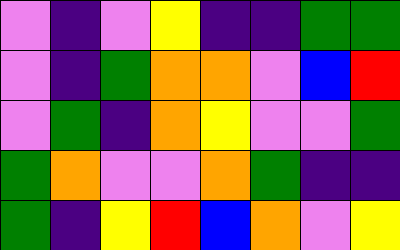[["violet", "indigo", "violet", "yellow", "indigo", "indigo", "green", "green"], ["violet", "indigo", "green", "orange", "orange", "violet", "blue", "red"], ["violet", "green", "indigo", "orange", "yellow", "violet", "violet", "green"], ["green", "orange", "violet", "violet", "orange", "green", "indigo", "indigo"], ["green", "indigo", "yellow", "red", "blue", "orange", "violet", "yellow"]]